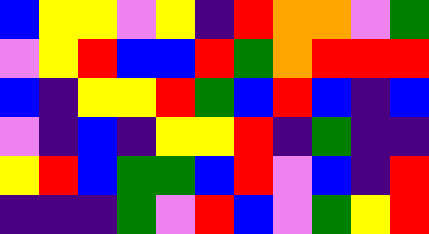[["blue", "yellow", "yellow", "violet", "yellow", "indigo", "red", "orange", "orange", "violet", "green"], ["violet", "yellow", "red", "blue", "blue", "red", "green", "orange", "red", "red", "red"], ["blue", "indigo", "yellow", "yellow", "red", "green", "blue", "red", "blue", "indigo", "blue"], ["violet", "indigo", "blue", "indigo", "yellow", "yellow", "red", "indigo", "green", "indigo", "indigo"], ["yellow", "red", "blue", "green", "green", "blue", "red", "violet", "blue", "indigo", "red"], ["indigo", "indigo", "indigo", "green", "violet", "red", "blue", "violet", "green", "yellow", "red"]]